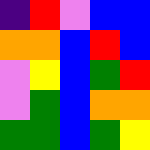[["indigo", "red", "violet", "blue", "blue"], ["orange", "orange", "blue", "red", "blue"], ["violet", "yellow", "blue", "green", "red"], ["violet", "green", "blue", "orange", "orange"], ["green", "green", "blue", "green", "yellow"]]